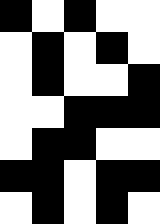[["black", "white", "black", "white", "white"], ["white", "black", "white", "black", "white"], ["white", "black", "white", "white", "black"], ["white", "white", "black", "black", "black"], ["white", "black", "black", "white", "white"], ["black", "black", "white", "black", "black"], ["white", "black", "white", "black", "white"]]